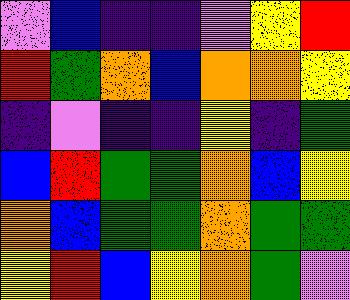[["violet", "blue", "indigo", "indigo", "violet", "yellow", "red"], ["red", "green", "orange", "blue", "orange", "orange", "yellow"], ["indigo", "violet", "indigo", "indigo", "yellow", "indigo", "green"], ["blue", "red", "green", "green", "orange", "blue", "yellow"], ["orange", "blue", "green", "green", "orange", "green", "green"], ["yellow", "red", "blue", "yellow", "orange", "green", "violet"]]